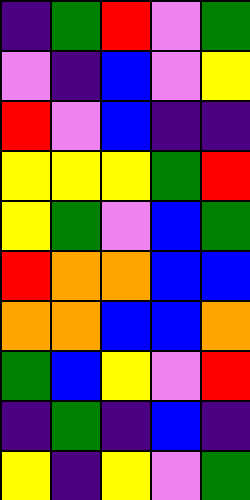[["indigo", "green", "red", "violet", "green"], ["violet", "indigo", "blue", "violet", "yellow"], ["red", "violet", "blue", "indigo", "indigo"], ["yellow", "yellow", "yellow", "green", "red"], ["yellow", "green", "violet", "blue", "green"], ["red", "orange", "orange", "blue", "blue"], ["orange", "orange", "blue", "blue", "orange"], ["green", "blue", "yellow", "violet", "red"], ["indigo", "green", "indigo", "blue", "indigo"], ["yellow", "indigo", "yellow", "violet", "green"]]